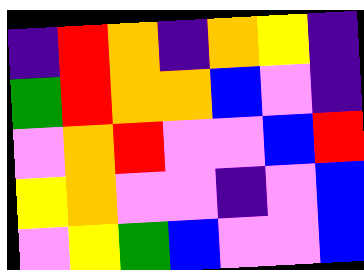[["indigo", "red", "orange", "indigo", "orange", "yellow", "indigo"], ["green", "red", "orange", "orange", "blue", "violet", "indigo"], ["violet", "orange", "red", "violet", "violet", "blue", "red"], ["yellow", "orange", "violet", "violet", "indigo", "violet", "blue"], ["violet", "yellow", "green", "blue", "violet", "violet", "blue"]]